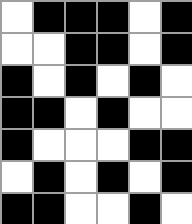[["white", "black", "black", "black", "white", "black"], ["white", "white", "black", "black", "white", "black"], ["black", "white", "black", "white", "black", "white"], ["black", "black", "white", "black", "white", "white"], ["black", "white", "white", "white", "black", "black"], ["white", "black", "white", "black", "white", "black"], ["black", "black", "white", "white", "black", "white"]]